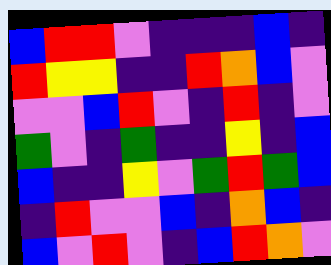[["blue", "red", "red", "violet", "indigo", "indigo", "indigo", "blue", "indigo"], ["red", "yellow", "yellow", "indigo", "indigo", "red", "orange", "blue", "violet"], ["violet", "violet", "blue", "red", "violet", "indigo", "red", "indigo", "violet"], ["green", "violet", "indigo", "green", "indigo", "indigo", "yellow", "indigo", "blue"], ["blue", "indigo", "indigo", "yellow", "violet", "green", "red", "green", "blue"], ["indigo", "red", "violet", "violet", "blue", "indigo", "orange", "blue", "indigo"], ["blue", "violet", "red", "violet", "indigo", "blue", "red", "orange", "violet"]]